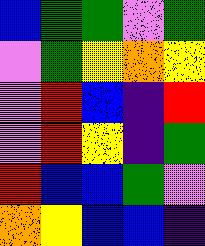[["blue", "green", "green", "violet", "green"], ["violet", "green", "yellow", "orange", "yellow"], ["violet", "red", "blue", "indigo", "red"], ["violet", "red", "yellow", "indigo", "green"], ["red", "blue", "blue", "green", "violet"], ["orange", "yellow", "blue", "blue", "indigo"]]